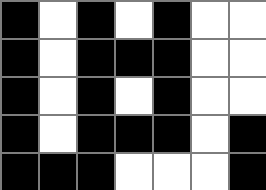[["black", "white", "black", "white", "black", "white", "white"], ["black", "white", "black", "black", "black", "white", "white"], ["black", "white", "black", "white", "black", "white", "white"], ["black", "white", "black", "black", "black", "white", "black"], ["black", "black", "black", "white", "white", "white", "black"]]